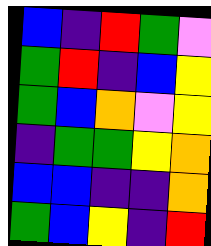[["blue", "indigo", "red", "green", "violet"], ["green", "red", "indigo", "blue", "yellow"], ["green", "blue", "orange", "violet", "yellow"], ["indigo", "green", "green", "yellow", "orange"], ["blue", "blue", "indigo", "indigo", "orange"], ["green", "blue", "yellow", "indigo", "red"]]